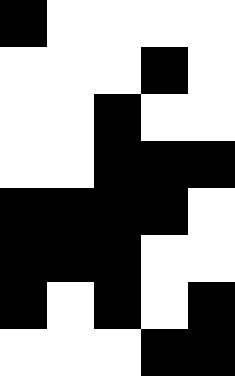[["black", "white", "white", "white", "white"], ["white", "white", "white", "black", "white"], ["white", "white", "black", "white", "white"], ["white", "white", "black", "black", "black"], ["black", "black", "black", "black", "white"], ["black", "black", "black", "white", "white"], ["black", "white", "black", "white", "black"], ["white", "white", "white", "black", "black"]]